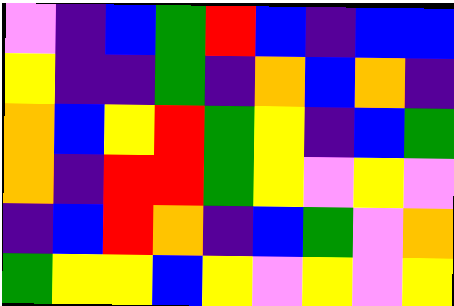[["violet", "indigo", "blue", "green", "red", "blue", "indigo", "blue", "blue"], ["yellow", "indigo", "indigo", "green", "indigo", "orange", "blue", "orange", "indigo"], ["orange", "blue", "yellow", "red", "green", "yellow", "indigo", "blue", "green"], ["orange", "indigo", "red", "red", "green", "yellow", "violet", "yellow", "violet"], ["indigo", "blue", "red", "orange", "indigo", "blue", "green", "violet", "orange"], ["green", "yellow", "yellow", "blue", "yellow", "violet", "yellow", "violet", "yellow"]]